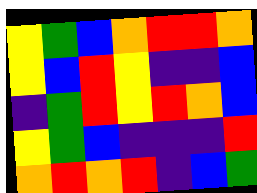[["yellow", "green", "blue", "orange", "red", "red", "orange"], ["yellow", "blue", "red", "yellow", "indigo", "indigo", "blue"], ["indigo", "green", "red", "yellow", "red", "orange", "blue"], ["yellow", "green", "blue", "indigo", "indigo", "indigo", "red"], ["orange", "red", "orange", "red", "indigo", "blue", "green"]]